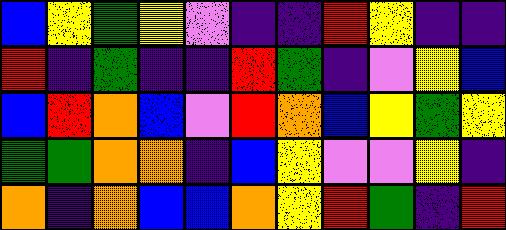[["blue", "yellow", "green", "yellow", "violet", "indigo", "indigo", "red", "yellow", "indigo", "indigo"], ["red", "indigo", "green", "indigo", "indigo", "red", "green", "indigo", "violet", "yellow", "blue"], ["blue", "red", "orange", "blue", "violet", "red", "orange", "blue", "yellow", "green", "yellow"], ["green", "green", "orange", "orange", "indigo", "blue", "yellow", "violet", "violet", "yellow", "indigo"], ["orange", "indigo", "orange", "blue", "blue", "orange", "yellow", "red", "green", "indigo", "red"]]